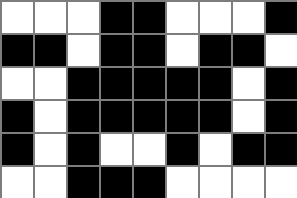[["white", "white", "white", "black", "black", "white", "white", "white", "black"], ["black", "black", "white", "black", "black", "white", "black", "black", "white"], ["white", "white", "black", "black", "black", "black", "black", "white", "black"], ["black", "white", "black", "black", "black", "black", "black", "white", "black"], ["black", "white", "black", "white", "white", "black", "white", "black", "black"], ["white", "white", "black", "black", "black", "white", "white", "white", "white"]]